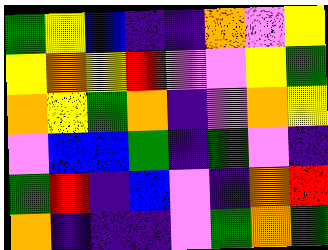[["green", "yellow", "blue", "indigo", "indigo", "orange", "violet", "yellow"], ["yellow", "orange", "yellow", "red", "violet", "violet", "yellow", "green"], ["orange", "yellow", "green", "orange", "indigo", "violet", "orange", "yellow"], ["violet", "blue", "blue", "green", "indigo", "green", "violet", "indigo"], ["green", "red", "indigo", "blue", "violet", "indigo", "orange", "red"], ["orange", "indigo", "indigo", "indigo", "violet", "green", "orange", "green"]]